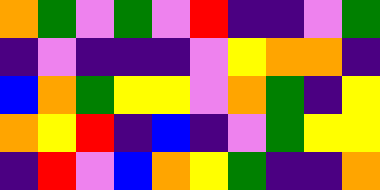[["orange", "green", "violet", "green", "violet", "red", "indigo", "indigo", "violet", "green"], ["indigo", "violet", "indigo", "indigo", "indigo", "violet", "yellow", "orange", "orange", "indigo"], ["blue", "orange", "green", "yellow", "yellow", "violet", "orange", "green", "indigo", "yellow"], ["orange", "yellow", "red", "indigo", "blue", "indigo", "violet", "green", "yellow", "yellow"], ["indigo", "red", "violet", "blue", "orange", "yellow", "green", "indigo", "indigo", "orange"]]